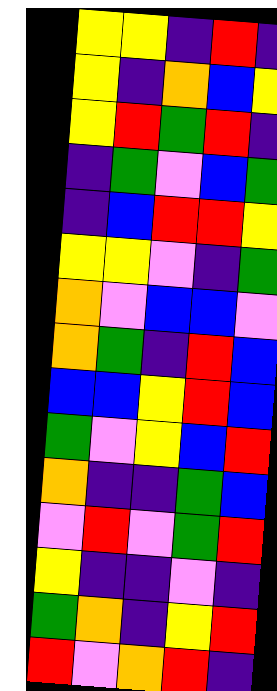[["yellow", "yellow", "indigo", "red", "indigo"], ["yellow", "indigo", "orange", "blue", "yellow"], ["yellow", "red", "green", "red", "indigo"], ["indigo", "green", "violet", "blue", "green"], ["indigo", "blue", "red", "red", "yellow"], ["yellow", "yellow", "violet", "indigo", "green"], ["orange", "violet", "blue", "blue", "violet"], ["orange", "green", "indigo", "red", "blue"], ["blue", "blue", "yellow", "red", "blue"], ["green", "violet", "yellow", "blue", "red"], ["orange", "indigo", "indigo", "green", "blue"], ["violet", "red", "violet", "green", "red"], ["yellow", "indigo", "indigo", "violet", "indigo"], ["green", "orange", "indigo", "yellow", "red"], ["red", "violet", "orange", "red", "indigo"]]